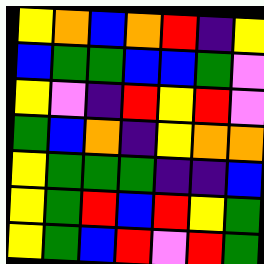[["yellow", "orange", "blue", "orange", "red", "indigo", "yellow"], ["blue", "green", "green", "blue", "blue", "green", "violet"], ["yellow", "violet", "indigo", "red", "yellow", "red", "violet"], ["green", "blue", "orange", "indigo", "yellow", "orange", "orange"], ["yellow", "green", "green", "green", "indigo", "indigo", "blue"], ["yellow", "green", "red", "blue", "red", "yellow", "green"], ["yellow", "green", "blue", "red", "violet", "red", "green"]]